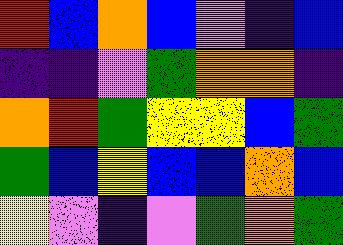[["red", "blue", "orange", "blue", "violet", "indigo", "blue"], ["indigo", "indigo", "violet", "green", "orange", "orange", "indigo"], ["orange", "red", "green", "yellow", "yellow", "blue", "green"], ["green", "blue", "yellow", "blue", "blue", "orange", "blue"], ["yellow", "violet", "indigo", "violet", "green", "orange", "green"]]